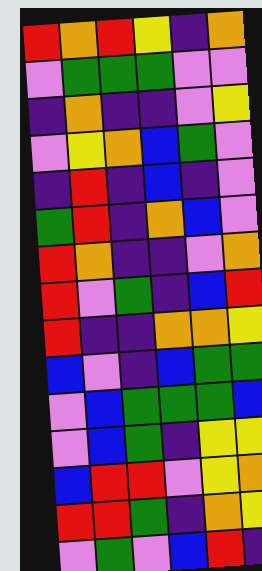[["red", "orange", "red", "yellow", "indigo", "orange"], ["violet", "green", "green", "green", "violet", "violet"], ["indigo", "orange", "indigo", "indigo", "violet", "yellow"], ["violet", "yellow", "orange", "blue", "green", "violet"], ["indigo", "red", "indigo", "blue", "indigo", "violet"], ["green", "red", "indigo", "orange", "blue", "violet"], ["red", "orange", "indigo", "indigo", "violet", "orange"], ["red", "violet", "green", "indigo", "blue", "red"], ["red", "indigo", "indigo", "orange", "orange", "yellow"], ["blue", "violet", "indigo", "blue", "green", "green"], ["violet", "blue", "green", "green", "green", "blue"], ["violet", "blue", "green", "indigo", "yellow", "yellow"], ["blue", "red", "red", "violet", "yellow", "orange"], ["red", "red", "green", "indigo", "orange", "yellow"], ["violet", "green", "violet", "blue", "red", "indigo"]]